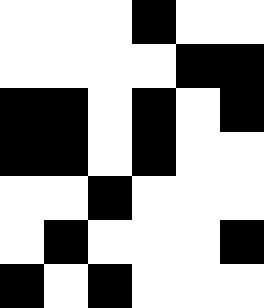[["white", "white", "white", "black", "white", "white"], ["white", "white", "white", "white", "black", "black"], ["black", "black", "white", "black", "white", "black"], ["black", "black", "white", "black", "white", "white"], ["white", "white", "black", "white", "white", "white"], ["white", "black", "white", "white", "white", "black"], ["black", "white", "black", "white", "white", "white"]]